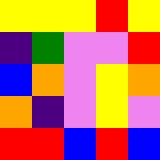[["yellow", "yellow", "yellow", "red", "yellow"], ["indigo", "green", "violet", "violet", "red"], ["blue", "orange", "violet", "yellow", "orange"], ["orange", "indigo", "violet", "yellow", "violet"], ["red", "red", "blue", "red", "blue"]]